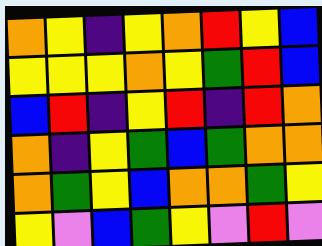[["orange", "yellow", "indigo", "yellow", "orange", "red", "yellow", "blue"], ["yellow", "yellow", "yellow", "orange", "yellow", "green", "red", "blue"], ["blue", "red", "indigo", "yellow", "red", "indigo", "red", "orange"], ["orange", "indigo", "yellow", "green", "blue", "green", "orange", "orange"], ["orange", "green", "yellow", "blue", "orange", "orange", "green", "yellow"], ["yellow", "violet", "blue", "green", "yellow", "violet", "red", "violet"]]